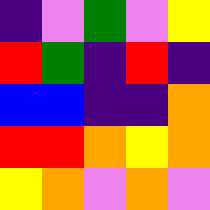[["indigo", "violet", "green", "violet", "yellow"], ["red", "green", "indigo", "red", "indigo"], ["blue", "blue", "indigo", "indigo", "orange"], ["red", "red", "orange", "yellow", "orange"], ["yellow", "orange", "violet", "orange", "violet"]]